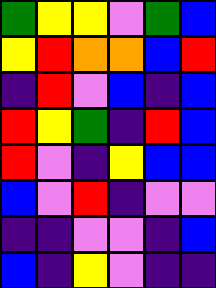[["green", "yellow", "yellow", "violet", "green", "blue"], ["yellow", "red", "orange", "orange", "blue", "red"], ["indigo", "red", "violet", "blue", "indigo", "blue"], ["red", "yellow", "green", "indigo", "red", "blue"], ["red", "violet", "indigo", "yellow", "blue", "blue"], ["blue", "violet", "red", "indigo", "violet", "violet"], ["indigo", "indigo", "violet", "violet", "indigo", "blue"], ["blue", "indigo", "yellow", "violet", "indigo", "indigo"]]